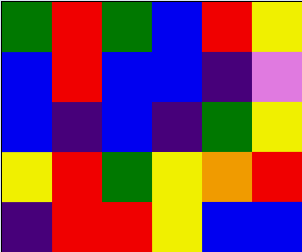[["green", "red", "green", "blue", "red", "yellow"], ["blue", "red", "blue", "blue", "indigo", "violet"], ["blue", "indigo", "blue", "indigo", "green", "yellow"], ["yellow", "red", "green", "yellow", "orange", "red"], ["indigo", "red", "red", "yellow", "blue", "blue"]]